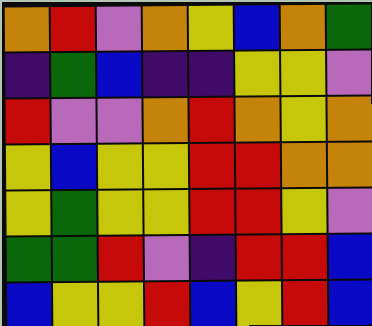[["orange", "red", "violet", "orange", "yellow", "blue", "orange", "green"], ["indigo", "green", "blue", "indigo", "indigo", "yellow", "yellow", "violet"], ["red", "violet", "violet", "orange", "red", "orange", "yellow", "orange"], ["yellow", "blue", "yellow", "yellow", "red", "red", "orange", "orange"], ["yellow", "green", "yellow", "yellow", "red", "red", "yellow", "violet"], ["green", "green", "red", "violet", "indigo", "red", "red", "blue"], ["blue", "yellow", "yellow", "red", "blue", "yellow", "red", "blue"]]